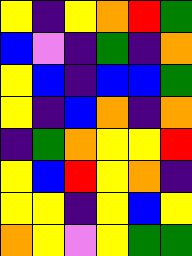[["yellow", "indigo", "yellow", "orange", "red", "green"], ["blue", "violet", "indigo", "green", "indigo", "orange"], ["yellow", "blue", "indigo", "blue", "blue", "green"], ["yellow", "indigo", "blue", "orange", "indigo", "orange"], ["indigo", "green", "orange", "yellow", "yellow", "red"], ["yellow", "blue", "red", "yellow", "orange", "indigo"], ["yellow", "yellow", "indigo", "yellow", "blue", "yellow"], ["orange", "yellow", "violet", "yellow", "green", "green"]]